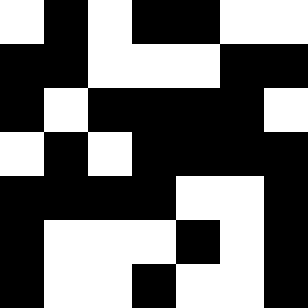[["white", "black", "white", "black", "black", "white", "white"], ["black", "black", "white", "white", "white", "black", "black"], ["black", "white", "black", "black", "black", "black", "white"], ["white", "black", "white", "black", "black", "black", "black"], ["black", "black", "black", "black", "white", "white", "black"], ["black", "white", "white", "white", "black", "white", "black"], ["black", "white", "white", "black", "white", "white", "black"]]